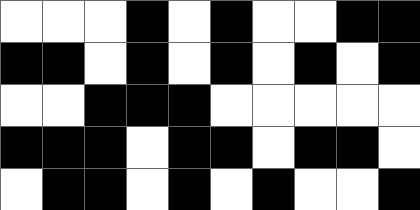[["white", "white", "white", "black", "white", "black", "white", "white", "black", "black"], ["black", "black", "white", "black", "white", "black", "white", "black", "white", "black"], ["white", "white", "black", "black", "black", "white", "white", "white", "white", "white"], ["black", "black", "black", "white", "black", "black", "white", "black", "black", "white"], ["white", "black", "black", "white", "black", "white", "black", "white", "white", "black"]]